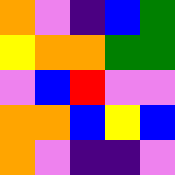[["orange", "violet", "indigo", "blue", "green"], ["yellow", "orange", "orange", "green", "green"], ["violet", "blue", "red", "violet", "violet"], ["orange", "orange", "blue", "yellow", "blue"], ["orange", "violet", "indigo", "indigo", "violet"]]